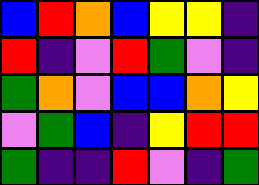[["blue", "red", "orange", "blue", "yellow", "yellow", "indigo"], ["red", "indigo", "violet", "red", "green", "violet", "indigo"], ["green", "orange", "violet", "blue", "blue", "orange", "yellow"], ["violet", "green", "blue", "indigo", "yellow", "red", "red"], ["green", "indigo", "indigo", "red", "violet", "indigo", "green"]]